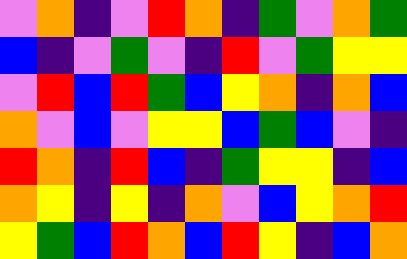[["violet", "orange", "indigo", "violet", "red", "orange", "indigo", "green", "violet", "orange", "green"], ["blue", "indigo", "violet", "green", "violet", "indigo", "red", "violet", "green", "yellow", "yellow"], ["violet", "red", "blue", "red", "green", "blue", "yellow", "orange", "indigo", "orange", "blue"], ["orange", "violet", "blue", "violet", "yellow", "yellow", "blue", "green", "blue", "violet", "indigo"], ["red", "orange", "indigo", "red", "blue", "indigo", "green", "yellow", "yellow", "indigo", "blue"], ["orange", "yellow", "indigo", "yellow", "indigo", "orange", "violet", "blue", "yellow", "orange", "red"], ["yellow", "green", "blue", "red", "orange", "blue", "red", "yellow", "indigo", "blue", "orange"]]